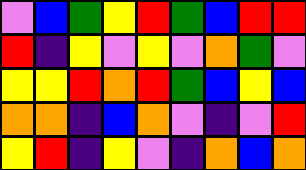[["violet", "blue", "green", "yellow", "red", "green", "blue", "red", "red"], ["red", "indigo", "yellow", "violet", "yellow", "violet", "orange", "green", "violet"], ["yellow", "yellow", "red", "orange", "red", "green", "blue", "yellow", "blue"], ["orange", "orange", "indigo", "blue", "orange", "violet", "indigo", "violet", "red"], ["yellow", "red", "indigo", "yellow", "violet", "indigo", "orange", "blue", "orange"]]